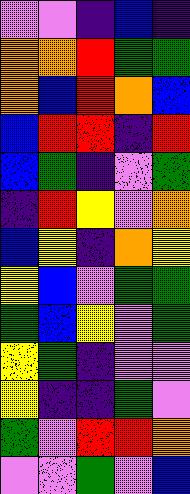[["violet", "violet", "indigo", "blue", "indigo"], ["orange", "orange", "red", "green", "green"], ["orange", "blue", "red", "orange", "blue"], ["blue", "red", "red", "indigo", "red"], ["blue", "green", "indigo", "violet", "green"], ["indigo", "red", "yellow", "violet", "orange"], ["blue", "yellow", "indigo", "orange", "yellow"], ["yellow", "blue", "violet", "green", "green"], ["green", "blue", "yellow", "violet", "green"], ["yellow", "green", "indigo", "violet", "violet"], ["yellow", "indigo", "indigo", "green", "violet"], ["green", "violet", "red", "red", "orange"], ["violet", "violet", "green", "violet", "blue"]]